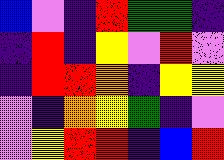[["blue", "violet", "indigo", "red", "green", "green", "indigo"], ["indigo", "red", "indigo", "yellow", "violet", "red", "violet"], ["indigo", "red", "red", "orange", "indigo", "yellow", "yellow"], ["violet", "indigo", "orange", "yellow", "green", "indigo", "violet"], ["violet", "yellow", "red", "red", "indigo", "blue", "red"]]